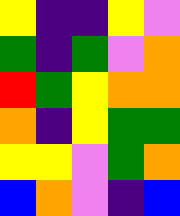[["yellow", "indigo", "indigo", "yellow", "violet"], ["green", "indigo", "green", "violet", "orange"], ["red", "green", "yellow", "orange", "orange"], ["orange", "indigo", "yellow", "green", "green"], ["yellow", "yellow", "violet", "green", "orange"], ["blue", "orange", "violet", "indigo", "blue"]]